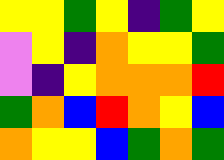[["yellow", "yellow", "green", "yellow", "indigo", "green", "yellow"], ["violet", "yellow", "indigo", "orange", "yellow", "yellow", "green"], ["violet", "indigo", "yellow", "orange", "orange", "orange", "red"], ["green", "orange", "blue", "red", "orange", "yellow", "blue"], ["orange", "yellow", "yellow", "blue", "green", "orange", "green"]]